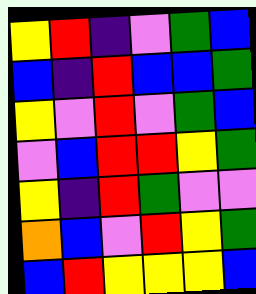[["yellow", "red", "indigo", "violet", "green", "blue"], ["blue", "indigo", "red", "blue", "blue", "green"], ["yellow", "violet", "red", "violet", "green", "blue"], ["violet", "blue", "red", "red", "yellow", "green"], ["yellow", "indigo", "red", "green", "violet", "violet"], ["orange", "blue", "violet", "red", "yellow", "green"], ["blue", "red", "yellow", "yellow", "yellow", "blue"]]